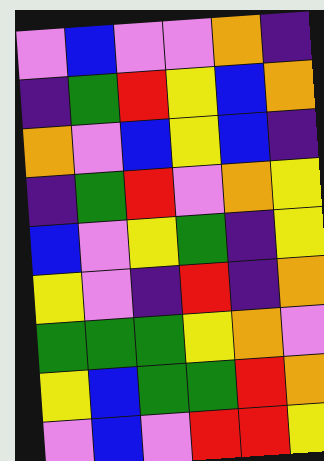[["violet", "blue", "violet", "violet", "orange", "indigo"], ["indigo", "green", "red", "yellow", "blue", "orange"], ["orange", "violet", "blue", "yellow", "blue", "indigo"], ["indigo", "green", "red", "violet", "orange", "yellow"], ["blue", "violet", "yellow", "green", "indigo", "yellow"], ["yellow", "violet", "indigo", "red", "indigo", "orange"], ["green", "green", "green", "yellow", "orange", "violet"], ["yellow", "blue", "green", "green", "red", "orange"], ["violet", "blue", "violet", "red", "red", "yellow"]]